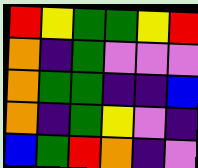[["red", "yellow", "green", "green", "yellow", "red"], ["orange", "indigo", "green", "violet", "violet", "violet"], ["orange", "green", "green", "indigo", "indigo", "blue"], ["orange", "indigo", "green", "yellow", "violet", "indigo"], ["blue", "green", "red", "orange", "indigo", "violet"]]